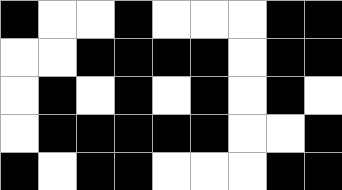[["black", "white", "white", "black", "white", "white", "white", "black", "black"], ["white", "white", "black", "black", "black", "black", "white", "black", "black"], ["white", "black", "white", "black", "white", "black", "white", "black", "white"], ["white", "black", "black", "black", "black", "black", "white", "white", "black"], ["black", "white", "black", "black", "white", "white", "white", "black", "black"]]